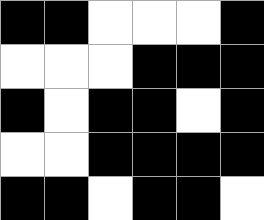[["black", "black", "white", "white", "white", "black"], ["white", "white", "white", "black", "black", "black"], ["black", "white", "black", "black", "white", "black"], ["white", "white", "black", "black", "black", "black"], ["black", "black", "white", "black", "black", "white"]]